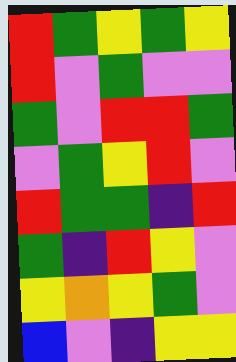[["red", "green", "yellow", "green", "yellow"], ["red", "violet", "green", "violet", "violet"], ["green", "violet", "red", "red", "green"], ["violet", "green", "yellow", "red", "violet"], ["red", "green", "green", "indigo", "red"], ["green", "indigo", "red", "yellow", "violet"], ["yellow", "orange", "yellow", "green", "violet"], ["blue", "violet", "indigo", "yellow", "yellow"]]